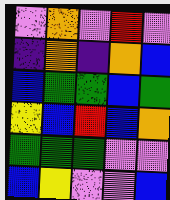[["violet", "orange", "violet", "red", "violet"], ["indigo", "orange", "indigo", "orange", "blue"], ["blue", "green", "green", "blue", "green"], ["yellow", "blue", "red", "blue", "orange"], ["green", "green", "green", "violet", "violet"], ["blue", "yellow", "violet", "violet", "blue"]]